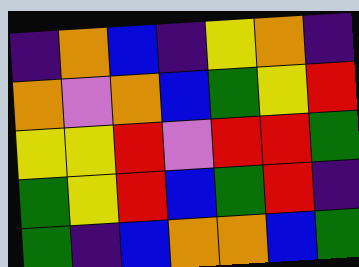[["indigo", "orange", "blue", "indigo", "yellow", "orange", "indigo"], ["orange", "violet", "orange", "blue", "green", "yellow", "red"], ["yellow", "yellow", "red", "violet", "red", "red", "green"], ["green", "yellow", "red", "blue", "green", "red", "indigo"], ["green", "indigo", "blue", "orange", "orange", "blue", "green"]]